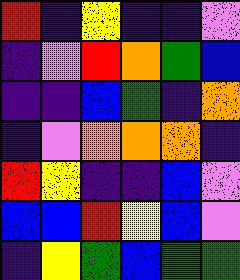[["red", "indigo", "yellow", "indigo", "indigo", "violet"], ["indigo", "violet", "red", "orange", "green", "blue"], ["indigo", "indigo", "blue", "green", "indigo", "orange"], ["indigo", "violet", "orange", "orange", "orange", "indigo"], ["red", "yellow", "indigo", "indigo", "blue", "violet"], ["blue", "blue", "red", "yellow", "blue", "violet"], ["indigo", "yellow", "green", "blue", "green", "green"]]